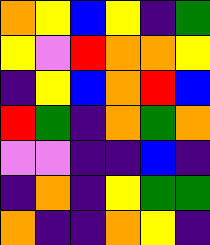[["orange", "yellow", "blue", "yellow", "indigo", "green"], ["yellow", "violet", "red", "orange", "orange", "yellow"], ["indigo", "yellow", "blue", "orange", "red", "blue"], ["red", "green", "indigo", "orange", "green", "orange"], ["violet", "violet", "indigo", "indigo", "blue", "indigo"], ["indigo", "orange", "indigo", "yellow", "green", "green"], ["orange", "indigo", "indigo", "orange", "yellow", "indigo"]]